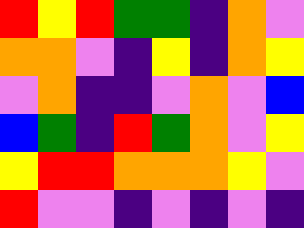[["red", "yellow", "red", "green", "green", "indigo", "orange", "violet"], ["orange", "orange", "violet", "indigo", "yellow", "indigo", "orange", "yellow"], ["violet", "orange", "indigo", "indigo", "violet", "orange", "violet", "blue"], ["blue", "green", "indigo", "red", "green", "orange", "violet", "yellow"], ["yellow", "red", "red", "orange", "orange", "orange", "yellow", "violet"], ["red", "violet", "violet", "indigo", "violet", "indigo", "violet", "indigo"]]